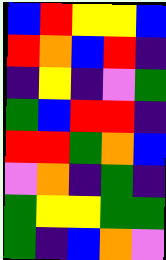[["blue", "red", "yellow", "yellow", "blue"], ["red", "orange", "blue", "red", "indigo"], ["indigo", "yellow", "indigo", "violet", "green"], ["green", "blue", "red", "red", "indigo"], ["red", "red", "green", "orange", "blue"], ["violet", "orange", "indigo", "green", "indigo"], ["green", "yellow", "yellow", "green", "green"], ["green", "indigo", "blue", "orange", "violet"]]